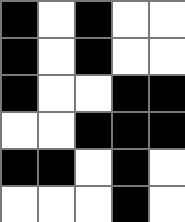[["black", "white", "black", "white", "white"], ["black", "white", "black", "white", "white"], ["black", "white", "white", "black", "black"], ["white", "white", "black", "black", "black"], ["black", "black", "white", "black", "white"], ["white", "white", "white", "black", "white"]]